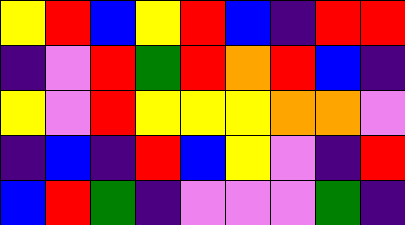[["yellow", "red", "blue", "yellow", "red", "blue", "indigo", "red", "red"], ["indigo", "violet", "red", "green", "red", "orange", "red", "blue", "indigo"], ["yellow", "violet", "red", "yellow", "yellow", "yellow", "orange", "orange", "violet"], ["indigo", "blue", "indigo", "red", "blue", "yellow", "violet", "indigo", "red"], ["blue", "red", "green", "indigo", "violet", "violet", "violet", "green", "indigo"]]